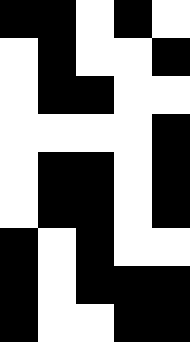[["black", "black", "white", "black", "white"], ["white", "black", "white", "white", "black"], ["white", "black", "black", "white", "white"], ["white", "white", "white", "white", "black"], ["white", "black", "black", "white", "black"], ["white", "black", "black", "white", "black"], ["black", "white", "black", "white", "white"], ["black", "white", "black", "black", "black"], ["black", "white", "white", "black", "black"]]